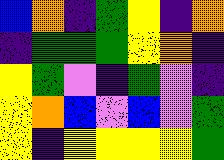[["blue", "orange", "indigo", "green", "yellow", "indigo", "orange"], ["indigo", "green", "green", "green", "yellow", "orange", "indigo"], ["yellow", "green", "violet", "indigo", "green", "violet", "indigo"], ["yellow", "orange", "blue", "violet", "blue", "violet", "green"], ["yellow", "indigo", "yellow", "yellow", "yellow", "yellow", "green"]]